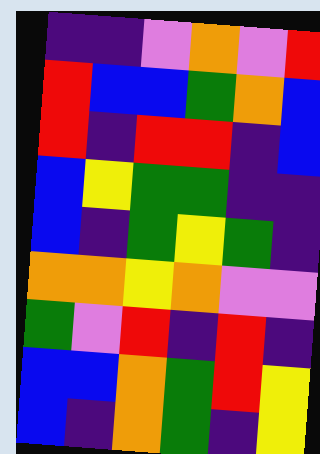[["indigo", "indigo", "violet", "orange", "violet", "red"], ["red", "blue", "blue", "green", "orange", "blue"], ["red", "indigo", "red", "red", "indigo", "blue"], ["blue", "yellow", "green", "green", "indigo", "indigo"], ["blue", "indigo", "green", "yellow", "green", "indigo"], ["orange", "orange", "yellow", "orange", "violet", "violet"], ["green", "violet", "red", "indigo", "red", "indigo"], ["blue", "blue", "orange", "green", "red", "yellow"], ["blue", "indigo", "orange", "green", "indigo", "yellow"]]